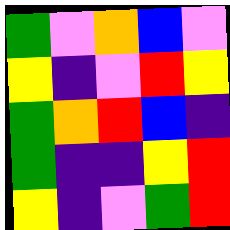[["green", "violet", "orange", "blue", "violet"], ["yellow", "indigo", "violet", "red", "yellow"], ["green", "orange", "red", "blue", "indigo"], ["green", "indigo", "indigo", "yellow", "red"], ["yellow", "indigo", "violet", "green", "red"]]